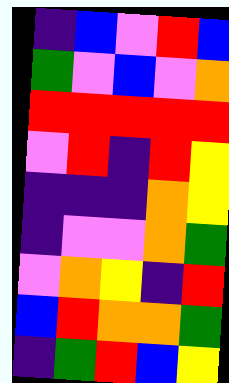[["indigo", "blue", "violet", "red", "blue"], ["green", "violet", "blue", "violet", "orange"], ["red", "red", "red", "red", "red"], ["violet", "red", "indigo", "red", "yellow"], ["indigo", "indigo", "indigo", "orange", "yellow"], ["indigo", "violet", "violet", "orange", "green"], ["violet", "orange", "yellow", "indigo", "red"], ["blue", "red", "orange", "orange", "green"], ["indigo", "green", "red", "blue", "yellow"]]